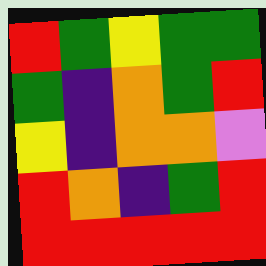[["red", "green", "yellow", "green", "green"], ["green", "indigo", "orange", "green", "red"], ["yellow", "indigo", "orange", "orange", "violet"], ["red", "orange", "indigo", "green", "red"], ["red", "red", "red", "red", "red"]]